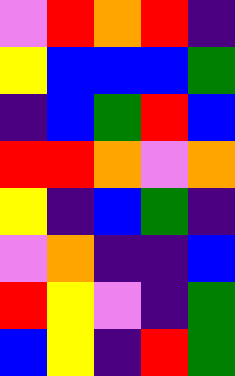[["violet", "red", "orange", "red", "indigo"], ["yellow", "blue", "blue", "blue", "green"], ["indigo", "blue", "green", "red", "blue"], ["red", "red", "orange", "violet", "orange"], ["yellow", "indigo", "blue", "green", "indigo"], ["violet", "orange", "indigo", "indigo", "blue"], ["red", "yellow", "violet", "indigo", "green"], ["blue", "yellow", "indigo", "red", "green"]]